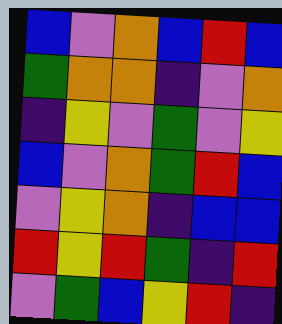[["blue", "violet", "orange", "blue", "red", "blue"], ["green", "orange", "orange", "indigo", "violet", "orange"], ["indigo", "yellow", "violet", "green", "violet", "yellow"], ["blue", "violet", "orange", "green", "red", "blue"], ["violet", "yellow", "orange", "indigo", "blue", "blue"], ["red", "yellow", "red", "green", "indigo", "red"], ["violet", "green", "blue", "yellow", "red", "indigo"]]